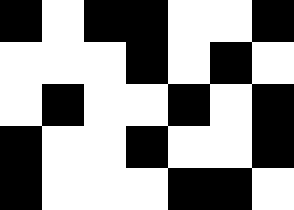[["black", "white", "black", "black", "white", "white", "black"], ["white", "white", "white", "black", "white", "black", "white"], ["white", "black", "white", "white", "black", "white", "black"], ["black", "white", "white", "black", "white", "white", "black"], ["black", "white", "white", "white", "black", "black", "white"]]